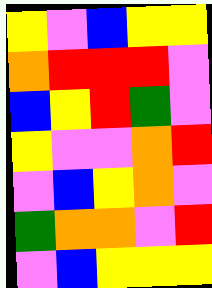[["yellow", "violet", "blue", "yellow", "yellow"], ["orange", "red", "red", "red", "violet"], ["blue", "yellow", "red", "green", "violet"], ["yellow", "violet", "violet", "orange", "red"], ["violet", "blue", "yellow", "orange", "violet"], ["green", "orange", "orange", "violet", "red"], ["violet", "blue", "yellow", "yellow", "yellow"]]